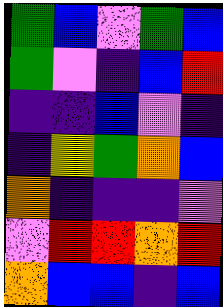[["green", "blue", "violet", "green", "blue"], ["green", "violet", "indigo", "blue", "red"], ["indigo", "indigo", "blue", "violet", "indigo"], ["indigo", "yellow", "green", "orange", "blue"], ["orange", "indigo", "indigo", "indigo", "violet"], ["violet", "red", "red", "orange", "red"], ["orange", "blue", "blue", "indigo", "blue"]]